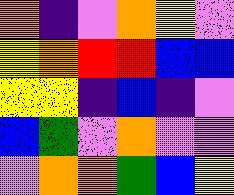[["orange", "indigo", "violet", "orange", "yellow", "violet"], ["yellow", "orange", "red", "red", "blue", "blue"], ["yellow", "yellow", "indigo", "blue", "indigo", "violet"], ["blue", "green", "violet", "orange", "violet", "violet"], ["violet", "orange", "orange", "green", "blue", "yellow"]]